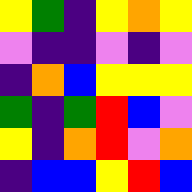[["yellow", "green", "indigo", "yellow", "orange", "yellow"], ["violet", "indigo", "indigo", "violet", "indigo", "violet"], ["indigo", "orange", "blue", "yellow", "yellow", "yellow"], ["green", "indigo", "green", "red", "blue", "violet"], ["yellow", "indigo", "orange", "red", "violet", "orange"], ["indigo", "blue", "blue", "yellow", "red", "blue"]]